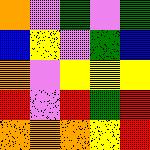[["orange", "violet", "green", "violet", "green"], ["blue", "yellow", "violet", "green", "blue"], ["orange", "violet", "yellow", "yellow", "yellow"], ["red", "violet", "red", "green", "red"], ["orange", "orange", "orange", "yellow", "red"]]